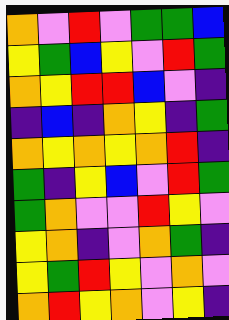[["orange", "violet", "red", "violet", "green", "green", "blue"], ["yellow", "green", "blue", "yellow", "violet", "red", "green"], ["orange", "yellow", "red", "red", "blue", "violet", "indigo"], ["indigo", "blue", "indigo", "orange", "yellow", "indigo", "green"], ["orange", "yellow", "orange", "yellow", "orange", "red", "indigo"], ["green", "indigo", "yellow", "blue", "violet", "red", "green"], ["green", "orange", "violet", "violet", "red", "yellow", "violet"], ["yellow", "orange", "indigo", "violet", "orange", "green", "indigo"], ["yellow", "green", "red", "yellow", "violet", "orange", "violet"], ["orange", "red", "yellow", "orange", "violet", "yellow", "indigo"]]